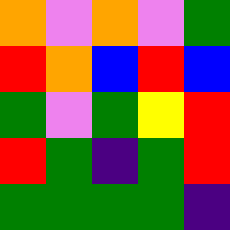[["orange", "violet", "orange", "violet", "green"], ["red", "orange", "blue", "red", "blue"], ["green", "violet", "green", "yellow", "red"], ["red", "green", "indigo", "green", "red"], ["green", "green", "green", "green", "indigo"]]